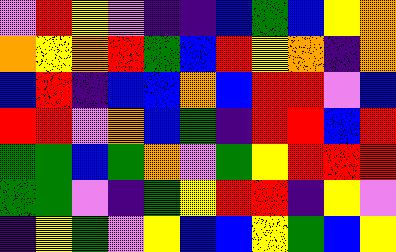[["violet", "red", "yellow", "violet", "indigo", "indigo", "blue", "green", "blue", "yellow", "orange"], ["orange", "yellow", "orange", "red", "green", "blue", "red", "yellow", "orange", "indigo", "orange"], ["blue", "red", "indigo", "blue", "blue", "orange", "blue", "red", "red", "violet", "blue"], ["red", "red", "violet", "orange", "blue", "green", "indigo", "red", "red", "blue", "red"], ["green", "green", "blue", "green", "orange", "violet", "green", "yellow", "red", "red", "red"], ["green", "green", "violet", "indigo", "green", "yellow", "red", "red", "indigo", "yellow", "violet"], ["indigo", "yellow", "green", "violet", "yellow", "blue", "blue", "yellow", "green", "blue", "yellow"]]